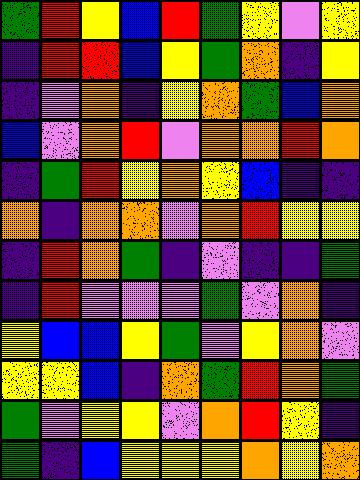[["green", "red", "yellow", "blue", "red", "green", "yellow", "violet", "yellow"], ["indigo", "red", "red", "blue", "yellow", "green", "orange", "indigo", "yellow"], ["indigo", "violet", "orange", "indigo", "yellow", "orange", "green", "blue", "orange"], ["blue", "violet", "orange", "red", "violet", "orange", "orange", "red", "orange"], ["indigo", "green", "red", "yellow", "orange", "yellow", "blue", "indigo", "indigo"], ["orange", "indigo", "orange", "orange", "violet", "orange", "red", "yellow", "yellow"], ["indigo", "red", "orange", "green", "indigo", "violet", "indigo", "indigo", "green"], ["indigo", "red", "violet", "violet", "violet", "green", "violet", "orange", "indigo"], ["yellow", "blue", "blue", "yellow", "green", "violet", "yellow", "orange", "violet"], ["yellow", "yellow", "blue", "indigo", "orange", "green", "red", "orange", "green"], ["green", "violet", "yellow", "yellow", "violet", "orange", "red", "yellow", "indigo"], ["green", "indigo", "blue", "yellow", "yellow", "yellow", "orange", "yellow", "orange"]]